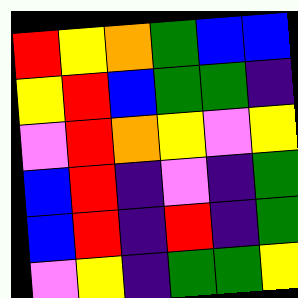[["red", "yellow", "orange", "green", "blue", "blue"], ["yellow", "red", "blue", "green", "green", "indigo"], ["violet", "red", "orange", "yellow", "violet", "yellow"], ["blue", "red", "indigo", "violet", "indigo", "green"], ["blue", "red", "indigo", "red", "indigo", "green"], ["violet", "yellow", "indigo", "green", "green", "yellow"]]